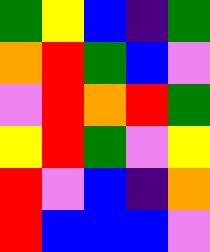[["green", "yellow", "blue", "indigo", "green"], ["orange", "red", "green", "blue", "violet"], ["violet", "red", "orange", "red", "green"], ["yellow", "red", "green", "violet", "yellow"], ["red", "violet", "blue", "indigo", "orange"], ["red", "blue", "blue", "blue", "violet"]]